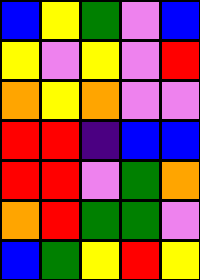[["blue", "yellow", "green", "violet", "blue"], ["yellow", "violet", "yellow", "violet", "red"], ["orange", "yellow", "orange", "violet", "violet"], ["red", "red", "indigo", "blue", "blue"], ["red", "red", "violet", "green", "orange"], ["orange", "red", "green", "green", "violet"], ["blue", "green", "yellow", "red", "yellow"]]